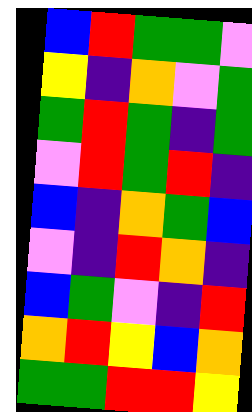[["blue", "red", "green", "green", "violet"], ["yellow", "indigo", "orange", "violet", "green"], ["green", "red", "green", "indigo", "green"], ["violet", "red", "green", "red", "indigo"], ["blue", "indigo", "orange", "green", "blue"], ["violet", "indigo", "red", "orange", "indigo"], ["blue", "green", "violet", "indigo", "red"], ["orange", "red", "yellow", "blue", "orange"], ["green", "green", "red", "red", "yellow"]]